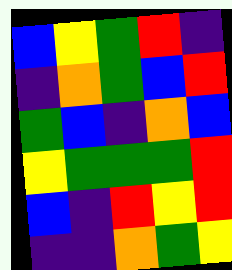[["blue", "yellow", "green", "red", "indigo"], ["indigo", "orange", "green", "blue", "red"], ["green", "blue", "indigo", "orange", "blue"], ["yellow", "green", "green", "green", "red"], ["blue", "indigo", "red", "yellow", "red"], ["indigo", "indigo", "orange", "green", "yellow"]]